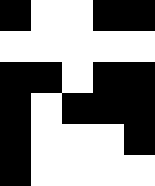[["black", "white", "white", "black", "black"], ["white", "white", "white", "white", "white"], ["black", "black", "white", "black", "black"], ["black", "white", "black", "black", "black"], ["black", "white", "white", "white", "black"], ["black", "white", "white", "white", "white"]]